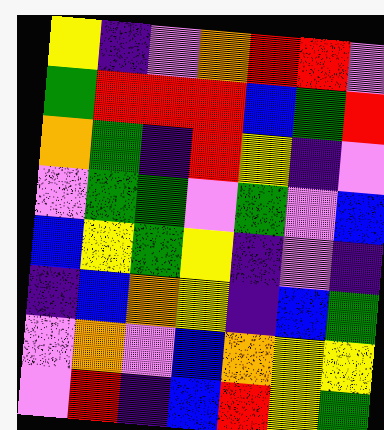[["yellow", "indigo", "violet", "orange", "red", "red", "violet"], ["green", "red", "red", "red", "blue", "green", "red"], ["orange", "green", "indigo", "red", "yellow", "indigo", "violet"], ["violet", "green", "green", "violet", "green", "violet", "blue"], ["blue", "yellow", "green", "yellow", "indigo", "violet", "indigo"], ["indigo", "blue", "orange", "yellow", "indigo", "blue", "green"], ["violet", "orange", "violet", "blue", "orange", "yellow", "yellow"], ["violet", "red", "indigo", "blue", "red", "yellow", "green"]]